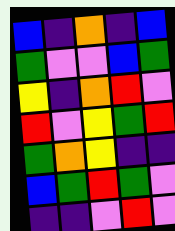[["blue", "indigo", "orange", "indigo", "blue"], ["green", "violet", "violet", "blue", "green"], ["yellow", "indigo", "orange", "red", "violet"], ["red", "violet", "yellow", "green", "red"], ["green", "orange", "yellow", "indigo", "indigo"], ["blue", "green", "red", "green", "violet"], ["indigo", "indigo", "violet", "red", "violet"]]